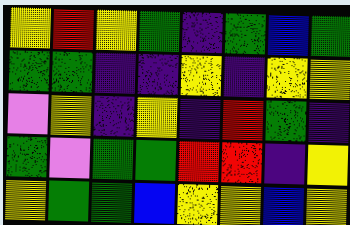[["yellow", "red", "yellow", "green", "indigo", "green", "blue", "green"], ["green", "green", "indigo", "indigo", "yellow", "indigo", "yellow", "yellow"], ["violet", "yellow", "indigo", "yellow", "indigo", "red", "green", "indigo"], ["green", "violet", "green", "green", "red", "red", "indigo", "yellow"], ["yellow", "green", "green", "blue", "yellow", "yellow", "blue", "yellow"]]